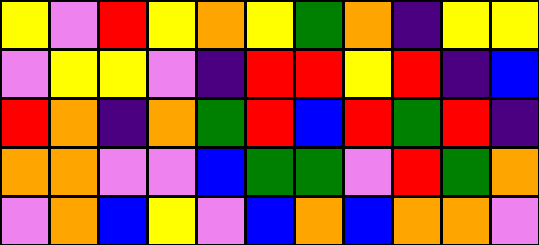[["yellow", "violet", "red", "yellow", "orange", "yellow", "green", "orange", "indigo", "yellow", "yellow"], ["violet", "yellow", "yellow", "violet", "indigo", "red", "red", "yellow", "red", "indigo", "blue"], ["red", "orange", "indigo", "orange", "green", "red", "blue", "red", "green", "red", "indigo"], ["orange", "orange", "violet", "violet", "blue", "green", "green", "violet", "red", "green", "orange"], ["violet", "orange", "blue", "yellow", "violet", "blue", "orange", "blue", "orange", "orange", "violet"]]